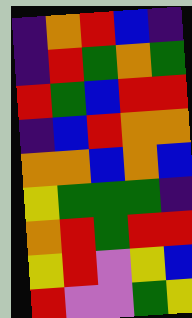[["indigo", "orange", "red", "blue", "indigo"], ["indigo", "red", "green", "orange", "green"], ["red", "green", "blue", "red", "red"], ["indigo", "blue", "red", "orange", "orange"], ["orange", "orange", "blue", "orange", "blue"], ["yellow", "green", "green", "green", "indigo"], ["orange", "red", "green", "red", "red"], ["yellow", "red", "violet", "yellow", "blue"], ["red", "violet", "violet", "green", "yellow"]]